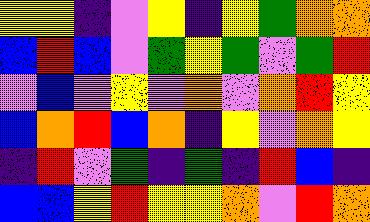[["yellow", "yellow", "indigo", "violet", "yellow", "indigo", "yellow", "green", "orange", "orange"], ["blue", "red", "blue", "violet", "green", "yellow", "green", "violet", "green", "red"], ["violet", "blue", "violet", "yellow", "violet", "orange", "violet", "orange", "red", "yellow"], ["blue", "orange", "red", "blue", "orange", "indigo", "yellow", "violet", "orange", "yellow"], ["indigo", "red", "violet", "green", "indigo", "green", "indigo", "red", "blue", "indigo"], ["blue", "blue", "yellow", "red", "yellow", "yellow", "orange", "violet", "red", "orange"]]